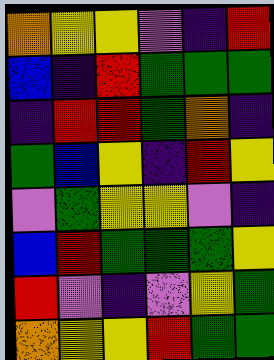[["orange", "yellow", "yellow", "violet", "indigo", "red"], ["blue", "indigo", "red", "green", "green", "green"], ["indigo", "red", "red", "green", "orange", "indigo"], ["green", "blue", "yellow", "indigo", "red", "yellow"], ["violet", "green", "yellow", "yellow", "violet", "indigo"], ["blue", "red", "green", "green", "green", "yellow"], ["red", "violet", "indigo", "violet", "yellow", "green"], ["orange", "yellow", "yellow", "red", "green", "green"]]